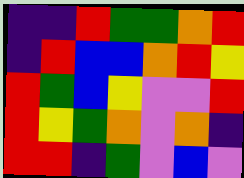[["indigo", "indigo", "red", "green", "green", "orange", "red"], ["indigo", "red", "blue", "blue", "orange", "red", "yellow"], ["red", "green", "blue", "yellow", "violet", "violet", "red"], ["red", "yellow", "green", "orange", "violet", "orange", "indigo"], ["red", "red", "indigo", "green", "violet", "blue", "violet"]]